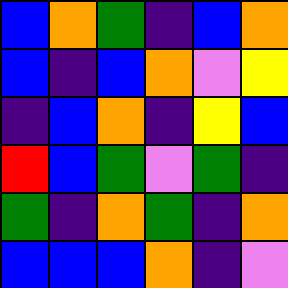[["blue", "orange", "green", "indigo", "blue", "orange"], ["blue", "indigo", "blue", "orange", "violet", "yellow"], ["indigo", "blue", "orange", "indigo", "yellow", "blue"], ["red", "blue", "green", "violet", "green", "indigo"], ["green", "indigo", "orange", "green", "indigo", "orange"], ["blue", "blue", "blue", "orange", "indigo", "violet"]]